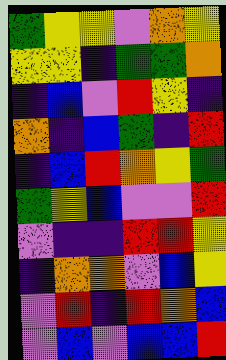[["green", "yellow", "yellow", "violet", "orange", "yellow"], ["yellow", "yellow", "indigo", "green", "green", "orange"], ["indigo", "blue", "violet", "red", "yellow", "indigo"], ["orange", "indigo", "blue", "green", "indigo", "red"], ["indigo", "blue", "red", "orange", "yellow", "green"], ["green", "yellow", "blue", "violet", "violet", "red"], ["violet", "indigo", "indigo", "red", "red", "yellow"], ["indigo", "orange", "orange", "violet", "blue", "yellow"], ["violet", "red", "indigo", "red", "orange", "blue"], ["violet", "blue", "violet", "blue", "blue", "red"]]